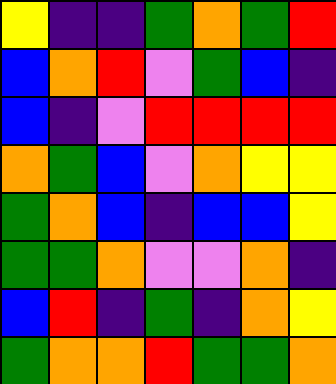[["yellow", "indigo", "indigo", "green", "orange", "green", "red"], ["blue", "orange", "red", "violet", "green", "blue", "indigo"], ["blue", "indigo", "violet", "red", "red", "red", "red"], ["orange", "green", "blue", "violet", "orange", "yellow", "yellow"], ["green", "orange", "blue", "indigo", "blue", "blue", "yellow"], ["green", "green", "orange", "violet", "violet", "orange", "indigo"], ["blue", "red", "indigo", "green", "indigo", "orange", "yellow"], ["green", "orange", "orange", "red", "green", "green", "orange"]]